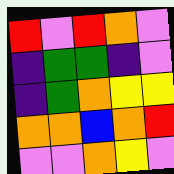[["red", "violet", "red", "orange", "violet"], ["indigo", "green", "green", "indigo", "violet"], ["indigo", "green", "orange", "yellow", "yellow"], ["orange", "orange", "blue", "orange", "red"], ["violet", "violet", "orange", "yellow", "violet"]]